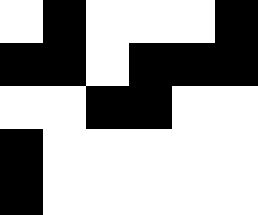[["white", "black", "white", "white", "white", "black"], ["black", "black", "white", "black", "black", "black"], ["white", "white", "black", "black", "white", "white"], ["black", "white", "white", "white", "white", "white"], ["black", "white", "white", "white", "white", "white"]]